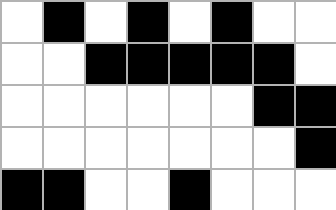[["white", "black", "white", "black", "white", "black", "white", "white"], ["white", "white", "black", "black", "black", "black", "black", "white"], ["white", "white", "white", "white", "white", "white", "black", "black"], ["white", "white", "white", "white", "white", "white", "white", "black"], ["black", "black", "white", "white", "black", "white", "white", "white"]]